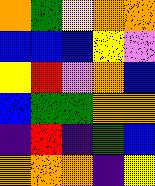[["orange", "green", "yellow", "orange", "orange"], ["blue", "blue", "blue", "yellow", "violet"], ["yellow", "red", "violet", "orange", "blue"], ["blue", "green", "green", "orange", "orange"], ["indigo", "red", "indigo", "green", "blue"], ["orange", "orange", "orange", "indigo", "yellow"]]